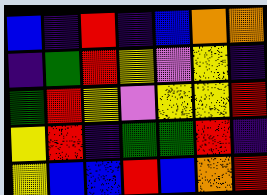[["blue", "indigo", "red", "indigo", "blue", "orange", "orange"], ["indigo", "green", "red", "yellow", "violet", "yellow", "indigo"], ["green", "red", "yellow", "violet", "yellow", "yellow", "red"], ["yellow", "red", "indigo", "green", "green", "red", "indigo"], ["yellow", "blue", "blue", "red", "blue", "orange", "red"]]